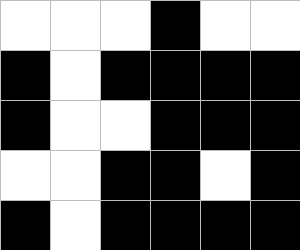[["white", "white", "white", "black", "white", "white"], ["black", "white", "black", "black", "black", "black"], ["black", "white", "white", "black", "black", "black"], ["white", "white", "black", "black", "white", "black"], ["black", "white", "black", "black", "black", "black"]]